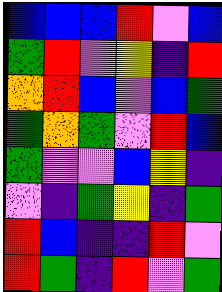[["blue", "blue", "blue", "red", "violet", "blue"], ["green", "red", "violet", "yellow", "indigo", "red"], ["orange", "red", "blue", "violet", "blue", "green"], ["green", "orange", "green", "violet", "red", "blue"], ["green", "violet", "violet", "blue", "yellow", "indigo"], ["violet", "indigo", "green", "yellow", "indigo", "green"], ["red", "blue", "indigo", "indigo", "red", "violet"], ["red", "green", "indigo", "red", "violet", "green"]]